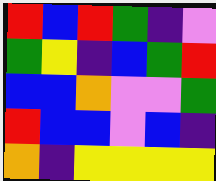[["red", "blue", "red", "green", "indigo", "violet"], ["green", "yellow", "indigo", "blue", "green", "red"], ["blue", "blue", "orange", "violet", "violet", "green"], ["red", "blue", "blue", "violet", "blue", "indigo"], ["orange", "indigo", "yellow", "yellow", "yellow", "yellow"]]